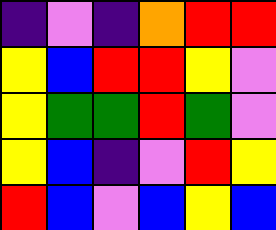[["indigo", "violet", "indigo", "orange", "red", "red"], ["yellow", "blue", "red", "red", "yellow", "violet"], ["yellow", "green", "green", "red", "green", "violet"], ["yellow", "blue", "indigo", "violet", "red", "yellow"], ["red", "blue", "violet", "blue", "yellow", "blue"]]